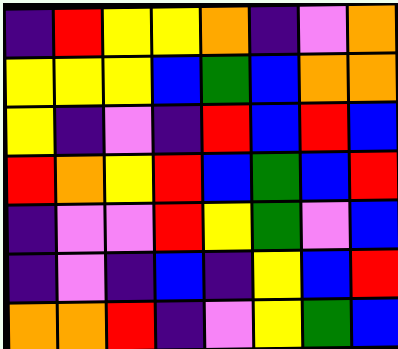[["indigo", "red", "yellow", "yellow", "orange", "indigo", "violet", "orange"], ["yellow", "yellow", "yellow", "blue", "green", "blue", "orange", "orange"], ["yellow", "indigo", "violet", "indigo", "red", "blue", "red", "blue"], ["red", "orange", "yellow", "red", "blue", "green", "blue", "red"], ["indigo", "violet", "violet", "red", "yellow", "green", "violet", "blue"], ["indigo", "violet", "indigo", "blue", "indigo", "yellow", "blue", "red"], ["orange", "orange", "red", "indigo", "violet", "yellow", "green", "blue"]]